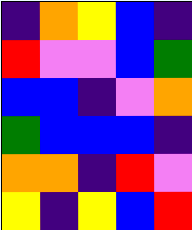[["indigo", "orange", "yellow", "blue", "indigo"], ["red", "violet", "violet", "blue", "green"], ["blue", "blue", "indigo", "violet", "orange"], ["green", "blue", "blue", "blue", "indigo"], ["orange", "orange", "indigo", "red", "violet"], ["yellow", "indigo", "yellow", "blue", "red"]]